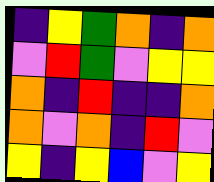[["indigo", "yellow", "green", "orange", "indigo", "orange"], ["violet", "red", "green", "violet", "yellow", "yellow"], ["orange", "indigo", "red", "indigo", "indigo", "orange"], ["orange", "violet", "orange", "indigo", "red", "violet"], ["yellow", "indigo", "yellow", "blue", "violet", "yellow"]]